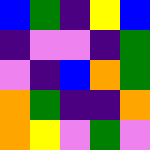[["blue", "green", "indigo", "yellow", "blue"], ["indigo", "violet", "violet", "indigo", "green"], ["violet", "indigo", "blue", "orange", "green"], ["orange", "green", "indigo", "indigo", "orange"], ["orange", "yellow", "violet", "green", "violet"]]